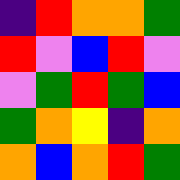[["indigo", "red", "orange", "orange", "green"], ["red", "violet", "blue", "red", "violet"], ["violet", "green", "red", "green", "blue"], ["green", "orange", "yellow", "indigo", "orange"], ["orange", "blue", "orange", "red", "green"]]